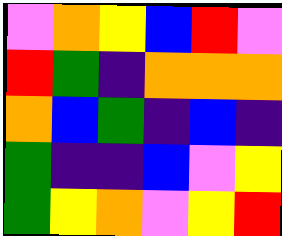[["violet", "orange", "yellow", "blue", "red", "violet"], ["red", "green", "indigo", "orange", "orange", "orange"], ["orange", "blue", "green", "indigo", "blue", "indigo"], ["green", "indigo", "indigo", "blue", "violet", "yellow"], ["green", "yellow", "orange", "violet", "yellow", "red"]]